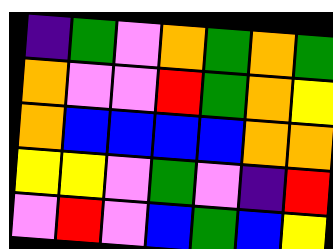[["indigo", "green", "violet", "orange", "green", "orange", "green"], ["orange", "violet", "violet", "red", "green", "orange", "yellow"], ["orange", "blue", "blue", "blue", "blue", "orange", "orange"], ["yellow", "yellow", "violet", "green", "violet", "indigo", "red"], ["violet", "red", "violet", "blue", "green", "blue", "yellow"]]